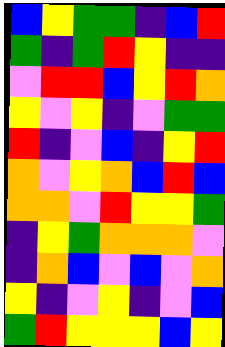[["blue", "yellow", "green", "green", "indigo", "blue", "red"], ["green", "indigo", "green", "red", "yellow", "indigo", "indigo"], ["violet", "red", "red", "blue", "yellow", "red", "orange"], ["yellow", "violet", "yellow", "indigo", "violet", "green", "green"], ["red", "indigo", "violet", "blue", "indigo", "yellow", "red"], ["orange", "violet", "yellow", "orange", "blue", "red", "blue"], ["orange", "orange", "violet", "red", "yellow", "yellow", "green"], ["indigo", "yellow", "green", "orange", "orange", "orange", "violet"], ["indigo", "orange", "blue", "violet", "blue", "violet", "orange"], ["yellow", "indigo", "violet", "yellow", "indigo", "violet", "blue"], ["green", "red", "yellow", "yellow", "yellow", "blue", "yellow"]]